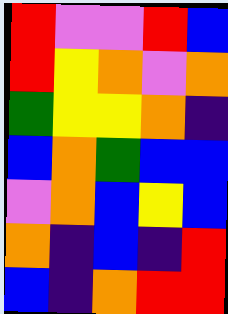[["red", "violet", "violet", "red", "blue"], ["red", "yellow", "orange", "violet", "orange"], ["green", "yellow", "yellow", "orange", "indigo"], ["blue", "orange", "green", "blue", "blue"], ["violet", "orange", "blue", "yellow", "blue"], ["orange", "indigo", "blue", "indigo", "red"], ["blue", "indigo", "orange", "red", "red"]]